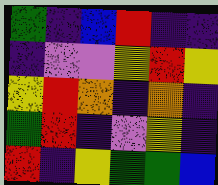[["green", "indigo", "blue", "red", "indigo", "indigo"], ["indigo", "violet", "violet", "yellow", "red", "yellow"], ["yellow", "red", "orange", "indigo", "orange", "indigo"], ["green", "red", "indigo", "violet", "yellow", "indigo"], ["red", "indigo", "yellow", "green", "green", "blue"]]